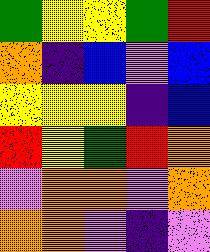[["green", "yellow", "yellow", "green", "red"], ["orange", "indigo", "blue", "violet", "blue"], ["yellow", "yellow", "yellow", "indigo", "blue"], ["red", "yellow", "green", "red", "orange"], ["violet", "orange", "orange", "violet", "orange"], ["orange", "orange", "violet", "indigo", "violet"]]